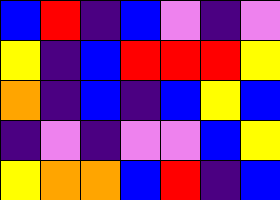[["blue", "red", "indigo", "blue", "violet", "indigo", "violet"], ["yellow", "indigo", "blue", "red", "red", "red", "yellow"], ["orange", "indigo", "blue", "indigo", "blue", "yellow", "blue"], ["indigo", "violet", "indigo", "violet", "violet", "blue", "yellow"], ["yellow", "orange", "orange", "blue", "red", "indigo", "blue"]]